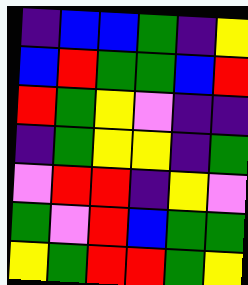[["indigo", "blue", "blue", "green", "indigo", "yellow"], ["blue", "red", "green", "green", "blue", "red"], ["red", "green", "yellow", "violet", "indigo", "indigo"], ["indigo", "green", "yellow", "yellow", "indigo", "green"], ["violet", "red", "red", "indigo", "yellow", "violet"], ["green", "violet", "red", "blue", "green", "green"], ["yellow", "green", "red", "red", "green", "yellow"]]